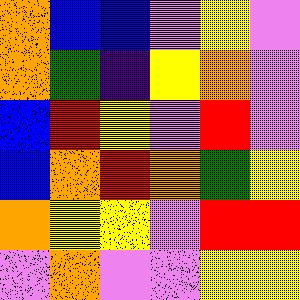[["orange", "blue", "blue", "violet", "yellow", "violet"], ["orange", "green", "indigo", "yellow", "orange", "violet"], ["blue", "red", "yellow", "violet", "red", "violet"], ["blue", "orange", "red", "orange", "green", "yellow"], ["orange", "yellow", "yellow", "violet", "red", "red"], ["violet", "orange", "violet", "violet", "yellow", "yellow"]]